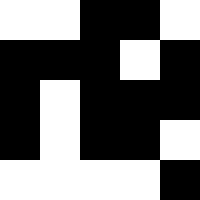[["white", "white", "black", "black", "white"], ["black", "black", "black", "white", "black"], ["black", "white", "black", "black", "black"], ["black", "white", "black", "black", "white"], ["white", "white", "white", "white", "black"]]